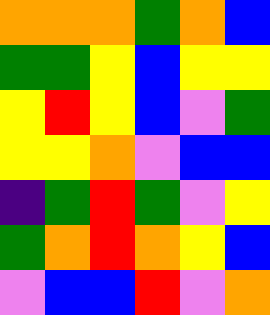[["orange", "orange", "orange", "green", "orange", "blue"], ["green", "green", "yellow", "blue", "yellow", "yellow"], ["yellow", "red", "yellow", "blue", "violet", "green"], ["yellow", "yellow", "orange", "violet", "blue", "blue"], ["indigo", "green", "red", "green", "violet", "yellow"], ["green", "orange", "red", "orange", "yellow", "blue"], ["violet", "blue", "blue", "red", "violet", "orange"]]